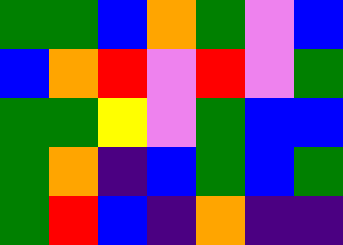[["green", "green", "blue", "orange", "green", "violet", "blue"], ["blue", "orange", "red", "violet", "red", "violet", "green"], ["green", "green", "yellow", "violet", "green", "blue", "blue"], ["green", "orange", "indigo", "blue", "green", "blue", "green"], ["green", "red", "blue", "indigo", "orange", "indigo", "indigo"]]